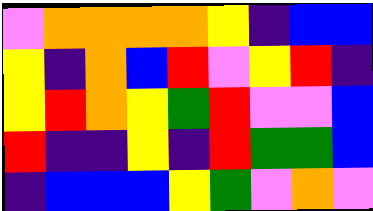[["violet", "orange", "orange", "orange", "orange", "yellow", "indigo", "blue", "blue"], ["yellow", "indigo", "orange", "blue", "red", "violet", "yellow", "red", "indigo"], ["yellow", "red", "orange", "yellow", "green", "red", "violet", "violet", "blue"], ["red", "indigo", "indigo", "yellow", "indigo", "red", "green", "green", "blue"], ["indigo", "blue", "blue", "blue", "yellow", "green", "violet", "orange", "violet"]]